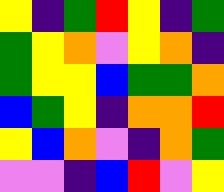[["yellow", "indigo", "green", "red", "yellow", "indigo", "green"], ["green", "yellow", "orange", "violet", "yellow", "orange", "indigo"], ["green", "yellow", "yellow", "blue", "green", "green", "orange"], ["blue", "green", "yellow", "indigo", "orange", "orange", "red"], ["yellow", "blue", "orange", "violet", "indigo", "orange", "green"], ["violet", "violet", "indigo", "blue", "red", "violet", "yellow"]]